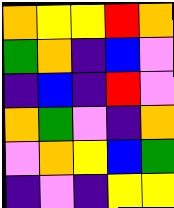[["orange", "yellow", "yellow", "red", "orange"], ["green", "orange", "indigo", "blue", "violet"], ["indigo", "blue", "indigo", "red", "violet"], ["orange", "green", "violet", "indigo", "orange"], ["violet", "orange", "yellow", "blue", "green"], ["indigo", "violet", "indigo", "yellow", "yellow"]]